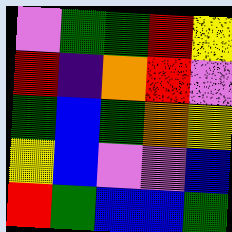[["violet", "green", "green", "red", "yellow"], ["red", "indigo", "orange", "red", "violet"], ["green", "blue", "green", "orange", "yellow"], ["yellow", "blue", "violet", "violet", "blue"], ["red", "green", "blue", "blue", "green"]]